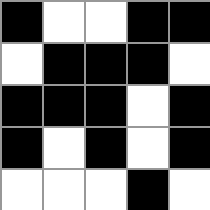[["black", "white", "white", "black", "black"], ["white", "black", "black", "black", "white"], ["black", "black", "black", "white", "black"], ["black", "white", "black", "white", "black"], ["white", "white", "white", "black", "white"]]